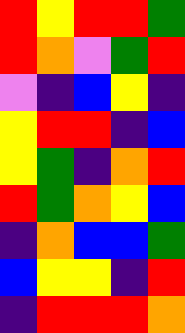[["red", "yellow", "red", "red", "green"], ["red", "orange", "violet", "green", "red"], ["violet", "indigo", "blue", "yellow", "indigo"], ["yellow", "red", "red", "indigo", "blue"], ["yellow", "green", "indigo", "orange", "red"], ["red", "green", "orange", "yellow", "blue"], ["indigo", "orange", "blue", "blue", "green"], ["blue", "yellow", "yellow", "indigo", "red"], ["indigo", "red", "red", "red", "orange"]]